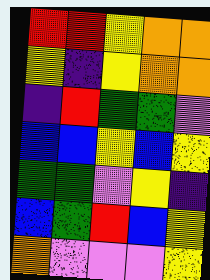[["red", "red", "yellow", "orange", "orange"], ["yellow", "indigo", "yellow", "orange", "orange"], ["indigo", "red", "green", "green", "violet"], ["blue", "blue", "yellow", "blue", "yellow"], ["green", "green", "violet", "yellow", "indigo"], ["blue", "green", "red", "blue", "yellow"], ["orange", "violet", "violet", "violet", "yellow"]]